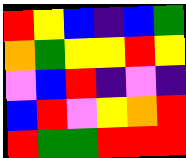[["red", "yellow", "blue", "indigo", "blue", "green"], ["orange", "green", "yellow", "yellow", "red", "yellow"], ["violet", "blue", "red", "indigo", "violet", "indigo"], ["blue", "red", "violet", "yellow", "orange", "red"], ["red", "green", "green", "red", "red", "red"]]